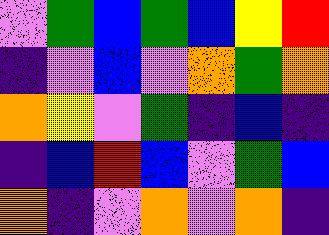[["violet", "green", "blue", "green", "blue", "yellow", "red"], ["indigo", "violet", "blue", "violet", "orange", "green", "orange"], ["orange", "yellow", "violet", "green", "indigo", "blue", "indigo"], ["indigo", "blue", "red", "blue", "violet", "green", "blue"], ["orange", "indigo", "violet", "orange", "violet", "orange", "indigo"]]